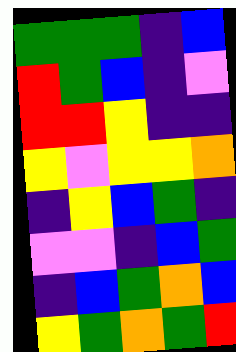[["green", "green", "green", "indigo", "blue"], ["red", "green", "blue", "indigo", "violet"], ["red", "red", "yellow", "indigo", "indigo"], ["yellow", "violet", "yellow", "yellow", "orange"], ["indigo", "yellow", "blue", "green", "indigo"], ["violet", "violet", "indigo", "blue", "green"], ["indigo", "blue", "green", "orange", "blue"], ["yellow", "green", "orange", "green", "red"]]